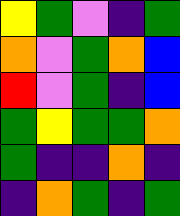[["yellow", "green", "violet", "indigo", "green"], ["orange", "violet", "green", "orange", "blue"], ["red", "violet", "green", "indigo", "blue"], ["green", "yellow", "green", "green", "orange"], ["green", "indigo", "indigo", "orange", "indigo"], ["indigo", "orange", "green", "indigo", "green"]]